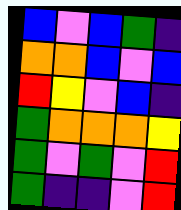[["blue", "violet", "blue", "green", "indigo"], ["orange", "orange", "blue", "violet", "blue"], ["red", "yellow", "violet", "blue", "indigo"], ["green", "orange", "orange", "orange", "yellow"], ["green", "violet", "green", "violet", "red"], ["green", "indigo", "indigo", "violet", "red"]]